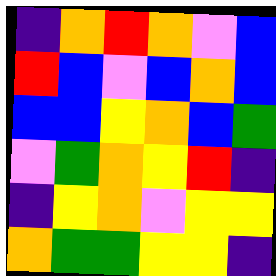[["indigo", "orange", "red", "orange", "violet", "blue"], ["red", "blue", "violet", "blue", "orange", "blue"], ["blue", "blue", "yellow", "orange", "blue", "green"], ["violet", "green", "orange", "yellow", "red", "indigo"], ["indigo", "yellow", "orange", "violet", "yellow", "yellow"], ["orange", "green", "green", "yellow", "yellow", "indigo"]]